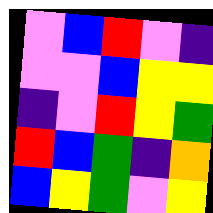[["violet", "blue", "red", "violet", "indigo"], ["violet", "violet", "blue", "yellow", "yellow"], ["indigo", "violet", "red", "yellow", "green"], ["red", "blue", "green", "indigo", "orange"], ["blue", "yellow", "green", "violet", "yellow"]]